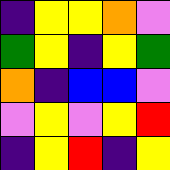[["indigo", "yellow", "yellow", "orange", "violet"], ["green", "yellow", "indigo", "yellow", "green"], ["orange", "indigo", "blue", "blue", "violet"], ["violet", "yellow", "violet", "yellow", "red"], ["indigo", "yellow", "red", "indigo", "yellow"]]